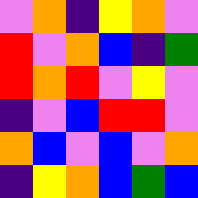[["violet", "orange", "indigo", "yellow", "orange", "violet"], ["red", "violet", "orange", "blue", "indigo", "green"], ["red", "orange", "red", "violet", "yellow", "violet"], ["indigo", "violet", "blue", "red", "red", "violet"], ["orange", "blue", "violet", "blue", "violet", "orange"], ["indigo", "yellow", "orange", "blue", "green", "blue"]]